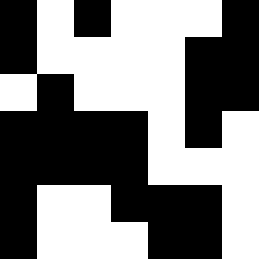[["black", "white", "black", "white", "white", "white", "black"], ["black", "white", "white", "white", "white", "black", "black"], ["white", "black", "white", "white", "white", "black", "black"], ["black", "black", "black", "black", "white", "black", "white"], ["black", "black", "black", "black", "white", "white", "white"], ["black", "white", "white", "black", "black", "black", "white"], ["black", "white", "white", "white", "black", "black", "white"]]